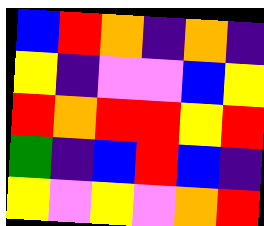[["blue", "red", "orange", "indigo", "orange", "indigo"], ["yellow", "indigo", "violet", "violet", "blue", "yellow"], ["red", "orange", "red", "red", "yellow", "red"], ["green", "indigo", "blue", "red", "blue", "indigo"], ["yellow", "violet", "yellow", "violet", "orange", "red"]]